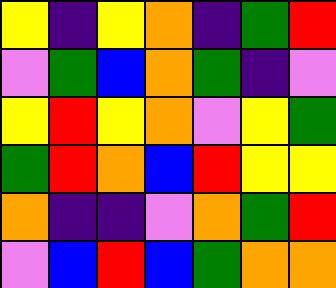[["yellow", "indigo", "yellow", "orange", "indigo", "green", "red"], ["violet", "green", "blue", "orange", "green", "indigo", "violet"], ["yellow", "red", "yellow", "orange", "violet", "yellow", "green"], ["green", "red", "orange", "blue", "red", "yellow", "yellow"], ["orange", "indigo", "indigo", "violet", "orange", "green", "red"], ["violet", "blue", "red", "blue", "green", "orange", "orange"]]